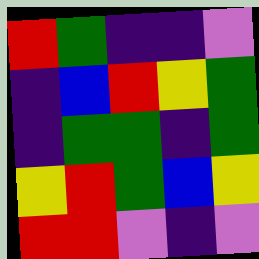[["red", "green", "indigo", "indigo", "violet"], ["indigo", "blue", "red", "yellow", "green"], ["indigo", "green", "green", "indigo", "green"], ["yellow", "red", "green", "blue", "yellow"], ["red", "red", "violet", "indigo", "violet"]]